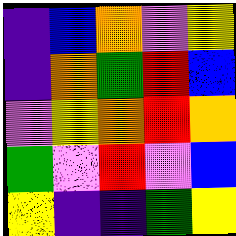[["indigo", "blue", "orange", "violet", "yellow"], ["indigo", "orange", "green", "red", "blue"], ["violet", "yellow", "orange", "red", "orange"], ["green", "violet", "red", "violet", "blue"], ["yellow", "indigo", "indigo", "green", "yellow"]]